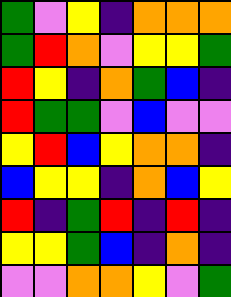[["green", "violet", "yellow", "indigo", "orange", "orange", "orange"], ["green", "red", "orange", "violet", "yellow", "yellow", "green"], ["red", "yellow", "indigo", "orange", "green", "blue", "indigo"], ["red", "green", "green", "violet", "blue", "violet", "violet"], ["yellow", "red", "blue", "yellow", "orange", "orange", "indigo"], ["blue", "yellow", "yellow", "indigo", "orange", "blue", "yellow"], ["red", "indigo", "green", "red", "indigo", "red", "indigo"], ["yellow", "yellow", "green", "blue", "indigo", "orange", "indigo"], ["violet", "violet", "orange", "orange", "yellow", "violet", "green"]]